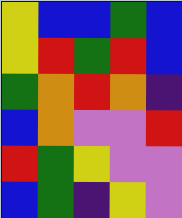[["yellow", "blue", "blue", "green", "blue"], ["yellow", "red", "green", "red", "blue"], ["green", "orange", "red", "orange", "indigo"], ["blue", "orange", "violet", "violet", "red"], ["red", "green", "yellow", "violet", "violet"], ["blue", "green", "indigo", "yellow", "violet"]]